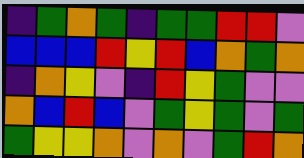[["indigo", "green", "orange", "green", "indigo", "green", "green", "red", "red", "violet"], ["blue", "blue", "blue", "red", "yellow", "red", "blue", "orange", "green", "orange"], ["indigo", "orange", "yellow", "violet", "indigo", "red", "yellow", "green", "violet", "violet"], ["orange", "blue", "red", "blue", "violet", "green", "yellow", "green", "violet", "green"], ["green", "yellow", "yellow", "orange", "violet", "orange", "violet", "green", "red", "orange"]]